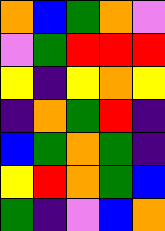[["orange", "blue", "green", "orange", "violet"], ["violet", "green", "red", "red", "red"], ["yellow", "indigo", "yellow", "orange", "yellow"], ["indigo", "orange", "green", "red", "indigo"], ["blue", "green", "orange", "green", "indigo"], ["yellow", "red", "orange", "green", "blue"], ["green", "indigo", "violet", "blue", "orange"]]